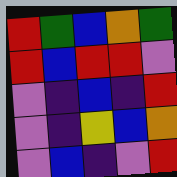[["red", "green", "blue", "orange", "green"], ["red", "blue", "red", "red", "violet"], ["violet", "indigo", "blue", "indigo", "red"], ["violet", "indigo", "yellow", "blue", "orange"], ["violet", "blue", "indigo", "violet", "red"]]